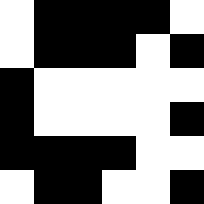[["white", "black", "black", "black", "black", "white"], ["white", "black", "black", "black", "white", "black"], ["black", "white", "white", "white", "white", "white"], ["black", "white", "white", "white", "white", "black"], ["black", "black", "black", "black", "white", "white"], ["white", "black", "black", "white", "white", "black"]]